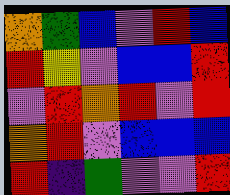[["orange", "green", "blue", "violet", "red", "blue"], ["red", "yellow", "violet", "blue", "blue", "red"], ["violet", "red", "orange", "red", "violet", "red"], ["orange", "red", "violet", "blue", "blue", "blue"], ["red", "indigo", "green", "violet", "violet", "red"]]